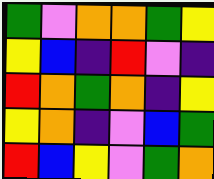[["green", "violet", "orange", "orange", "green", "yellow"], ["yellow", "blue", "indigo", "red", "violet", "indigo"], ["red", "orange", "green", "orange", "indigo", "yellow"], ["yellow", "orange", "indigo", "violet", "blue", "green"], ["red", "blue", "yellow", "violet", "green", "orange"]]